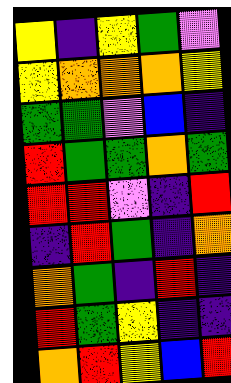[["yellow", "indigo", "yellow", "green", "violet"], ["yellow", "orange", "orange", "orange", "yellow"], ["green", "green", "violet", "blue", "indigo"], ["red", "green", "green", "orange", "green"], ["red", "red", "violet", "indigo", "red"], ["indigo", "red", "green", "indigo", "orange"], ["orange", "green", "indigo", "red", "indigo"], ["red", "green", "yellow", "indigo", "indigo"], ["orange", "red", "yellow", "blue", "red"]]